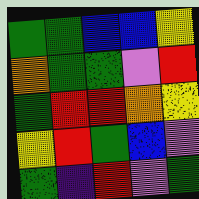[["green", "green", "blue", "blue", "yellow"], ["orange", "green", "green", "violet", "red"], ["green", "red", "red", "orange", "yellow"], ["yellow", "red", "green", "blue", "violet"], ["green", "indigo", "red", "violet", "green"]]